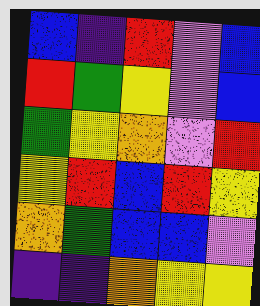[["blue", "indigo", "red", "violet", "blue"], ["red", "green", "yellow", "violet", "blue"], ["green", "yellow", "orange", "violet", "red"], ["yellow", "red", "blue", "red", "yellow"], ["orange", "green", "blue", "blue", "violet"], ["indigo", "indigo", "orange", "yellow", "yellow"]]